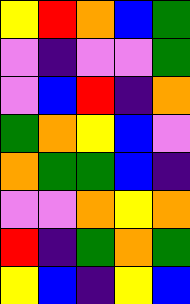[["yellow", "red", "orange", "blue", "green"], ["violet", "indigo", "violet", "violet", "green"], ["violet", "blue", "red", "indigo", "orange"], ["green", "orange", "yellow", "blue", "violet"], ["orange", "green", "green", "blue", "indigo"], ["violet", "violet", "orange", "yellow", "orange"], ["red", "indigo", "green", "orange", "green"], ["yellow", "blue", "indigo", "yellow", "blue"]]